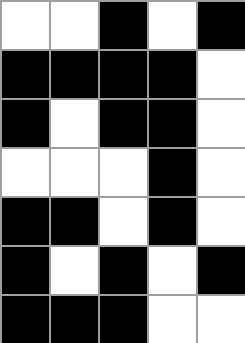[["white", "white", "black", "white", "black"], ["black", "black", "black", "black", "white"], ["black", "white", "black", "black", "white"], ["white", "white", "white", "black", "white"], ["black", "black", "white", "black", "white"], ["black", "white", "black", "white", "black"], ["black", "black", "black", "white", "white"]]